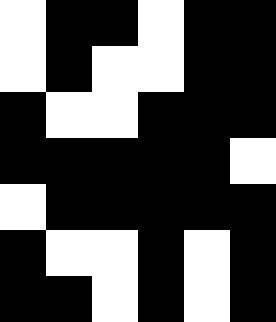[["white", "black", "black", "white", "black", "black"], ["white", "black", "white", "white", "black", "black"], ["black", "white", "white", "black", "black", "black"], ["black", "black", "black", "black", "black", "white"], ["white", "black", "black", "black", "black", "black"], ["black", "white", "white", "black", "white", "black"], ["black", "black", "white", "black", "white", "black"]]